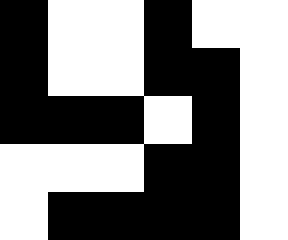[["black", "white", "white", "black", "white", "white"], ["black", "white", "white", "black", "black", "white"], ["black", "black", "black", "white", "black", "white"], ["white", "white", "white", "black", "black", "white"], ["white", "black", "black", "black", "black", "white"]]